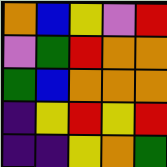[["orange", "blue", "yellow", "violet", "red"], ["violet", "green", "red", "orange", "orange"], ["green", "blue", "orange", "orange", "orange"], ["indigo", "yellow", "red", "yellow", "red"], ["indigo", "indigo", "yellow", "orange", "green"]]